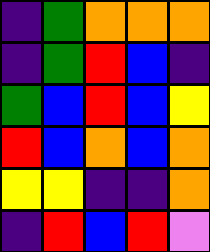[["indigo", "green", "orange", "orange", "orange"], ["indigo", "green", "red", "blue", "indigo"], ["green", "blue", "red", "blue", "yellow"], ["red", "blue", "orange", "blue", "orange"], ["yellow", "yellow", "indigo", "indigo", "orange"], ["indigo", "red", "blue", "red", "violet"]]